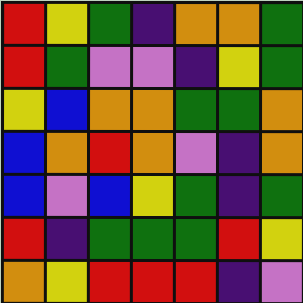[["red", "yellow", "green", "indigo", "orange", "orange", "green"], ["red", "green", "violet", "violet", "indigo", "yellow", "green"], ["yellow", "blue", "orange", "orange", "green", "green", "orange"], ["blue", "orange", "red", "orange", "violet", "indigo", "orange"], ["blue", "violet", "blue", "yellow", "green", "indigo", "green"], ["red", "indigo", "green", "green", "green", "red", "yellow"], ["orange", "yellow", "red", "red", "red", "indigo", "violet"]]